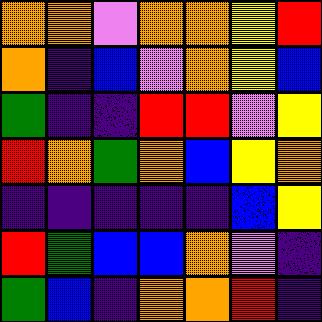[["orange", "orange", "violet", "orange", "orange", "yellow", "red"], ["orange", "indigo", "blue", "violet", "orange", "yellow", "blue"], ["green", "indigo", "indigo", "red", "red", "violet", "yellow"], ["red", "orange", "green", "orange", "blue", "yellow", "orange"], ["indigo", "indigo", "indigo", "indigo", "indigo", "blue", "yellow"], ["red", "green", "blue", "blue", "orange", "violet", "indigo"], ["green", "blue", "indigo", "orange", "orange", "red", "indigo"]]